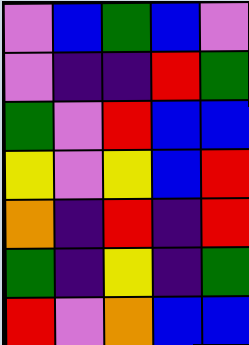[["violet", "blue", "green", "blue", "violet"], ["violet", "indigo", "indigo", "red", "green"], ["green", "violet", "red", "blue", "blue"], ["yellow", "violet", "yellow", "blue", "red"], ["orange", "indigo", "red", "indigo", "red"], ["green", "indigo", "yellow", "indigo", "green"], ["red", "violet", "orange", "blue", "blue"]]